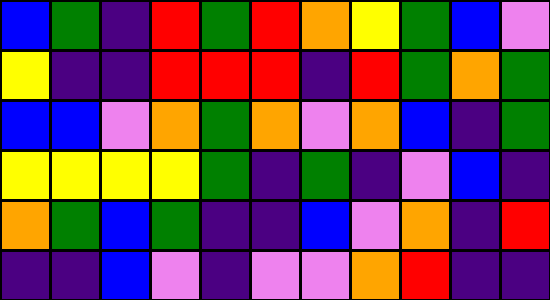[["blue", "green", "indigo", "red", "green", "red", "orange", "yellow", "green", "blue", "violet"], ["yellow", "indigo", "indigo", "red", "red", "red", "indigo", "red", "green", "orange", "green"], ["blue", "blue", "violet", "orange", "green", "orange", "violet", "orange", "blue", "indigo", "green"], ["yellow", "yellow", "yellow", "yellow", "green", "indigo", "green", "indigo", "violet", "blue", "indigo"], ["orange", "green", "blue", "green", "indigo", "indigo", "blue", "violet", "orange", "indigo", "red"], ["indigo", "indigo", "blue", "violet", "indigo", "violet", "violet", "orange", "red", "indigo", "indigo"]]